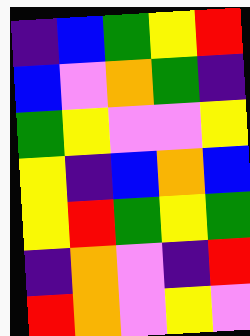[["indigo", "blue", "green", "yellow", "red"], ["blue", "violet", "orange", "green", "indigo"], ["green", "yellow", "violet", "violet", "yellow"], ["yellow", "indigo", "blue", "orange", "blue"], ["yellow", "red", "green", "yellow", "green"], ["indigo", "orange", "violet", "indigo", "red"], ["red", "orange", "violet", "yellow", "violet"]]